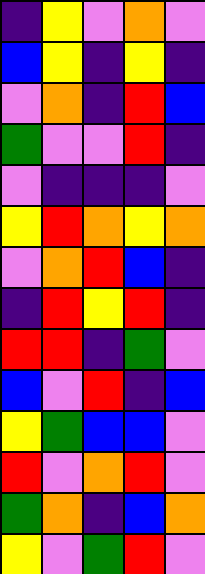[["indigo", "yellow", "violet", "orange", "violet"], ["blue", "yellow", "indigo", "yellow", "indigo"], ["violet", "orange", "indigo", "red", "blue"], ["green", "violet", "violet", "red", "indigo"], ["violet", "indigo", "indigo", "indigo", "violet"], ["yellow", "red", "orange", "yellow", "orange"], ["violet", "orange", "red", "blue", "indigo"], ["indigo", "red", "yellow", "red", "indigo"], ["red", "red", "indigo", "green", "violet"], ["blue", "violet", "red", "indigo", "blue"], ["yellow", "green", "blue", "blue", "violet"], ["red", "violet", "orange", "red", "violet"], ["green", "orange", "indigo", "blue", "orange"], ["yellow", "violet", "green", "red", "violet"]]